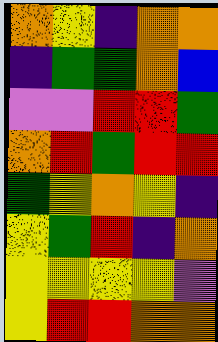[["orange", "yellow", "indigo", "orange", "orange"], ["indigo", "green", "green", "orange", "blue"], ["violet", "violet", "red", "red", "green"], ["orange", "red", "green", "red", "red"], ["green", "yellow", "orange", "yellow", "indigo"], ["yellow", "green", "red", "indigo", "orange"], ["yellow", "yellow", "yellow", "yellow", "violet"], ["yellow", "red", "red", "orange", "orange"]]